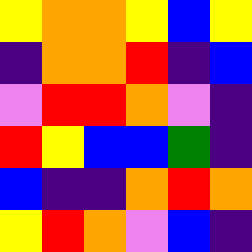[["yellow", "orange", "orange", "yellow", "blue", "yellow"], ["indigo", "orange", "orange", "red", "indigo", "blue"], ["violet", "red", "red", "orange", "violet", "indigo"], ["red", "yellow", "blue", "blue", "green", "indigo"], ["blue", "indigo", "indigo", "orange", "red", "orange"], ["yellow", "red", "orange", "violet", "blue", "indigo"]]